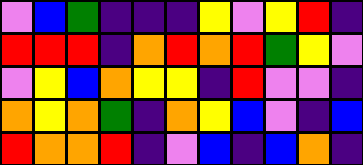[["violet", "blue", "green", "indigo", "indigo", "indigo", "yellow", "violet", "yellow", "red", "indigo"], ["red", "red", "red", "indigo", "orange", "red", "orange", "red", "green", "yellow", "violet"], ["violet", "yellow", "blue", "orange", "yellow", "yellow", "indigo", "red", "violet", "violet", "indigo"], ["orange", "yellow", "orange", "green", "indigo", "orange", "yellow", "blue", "violet", "indigo", "blue"], ["red", "orange", "orange", "red", "indigo", "violet", "blue", "indigo", "blue", "orange", "indigo"]]